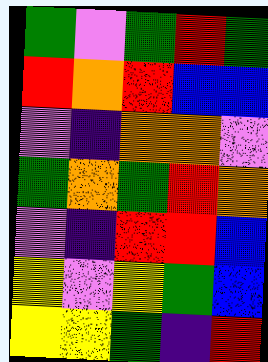[["green", "violet", "green", "red", "green"], ["red", "orange", "red", "blue", "blue"], ["violet", "indigo", "orange", "orange", "violet"], ["green", "orange", "green", "red", "orange"], ["violet", "indigo", "red", "red", "blue"], ["yellow", "violet", "yellow", "green", "blue"], ["yellow", "yellow", "green", "indigo", "red"]]